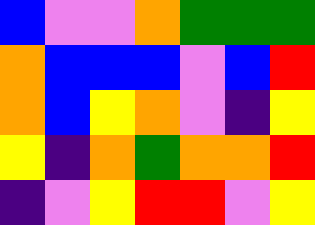[["blue", "violet", "violet", "orange", "green", "green", "green"], ["orange", "blue", "blue", "blue", "violet", "blue", "red"], ["orange", "blue", "yellow", "orange", "violet", "indigo", "yellow"], ["yellow", "indigo", "orange", "green", "orange", "orange", "red"], ["indigo", "violet", "yellow", "red", "red", "violet", "yellow"]]